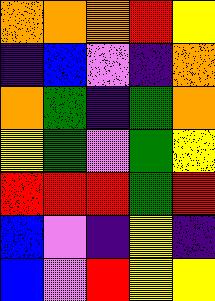[["orange", "orange", "orange", "red", "yellow"], ["indigo", "blue", "violet", "indigo", "orange"], ["orange", "green", "indigo", "green", "orange"], ["yellow", "green", "violet", "green", "yellow"], ["red", "red", "red", "green", "red"], ["blue", "violet", "indigo", "yellow", "indigo"], ["blue", "violet", "red", "yellow", "yellow"]]